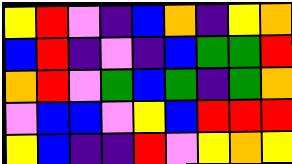[["yellow", "red", "violet", "indigo", "blue", "orange", "indigo", "yellow", "orange"], ["blue", "red", "indigo", "violet", "indigo", "blue", "green", "green", "red"], ["orange", "red", "violet", "green", "blue", "green", "indigo", "green", "orange"], ["violet", "blue", "blue", "violet", "yellow", "blue", "red", "red", "red"], ["yellow", "blue", "indigo", "indigo", "red", "violet", "yellow", "orange", "yellow"]]